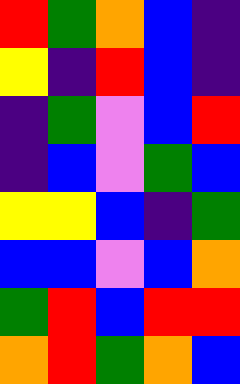[["red", "green", "orange", "blue", "indigo"], ["yellow", "indigo", "red", "blue", "indigo"], ["indigo", "green", "violet", "blue", "red"], ["indigo", "blue", "violet", "green", "blue"], ["yellow", "yellow", "blue", "indigo", "green"], ["blue", "blue", "violet", "blue", "orange"], ["green", "red", "blue", "red", "red"], ["orange", "red", "green", "orange", "blue"]]